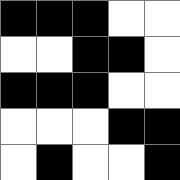[["black", "black", "black", "white", "white"], ["white", "white", "black", "black", "white"], ["black", "black", "black", "white", "white"], ["white", "white", "white", "black", "black"], ["white", "black", "white", "white", "black"]]